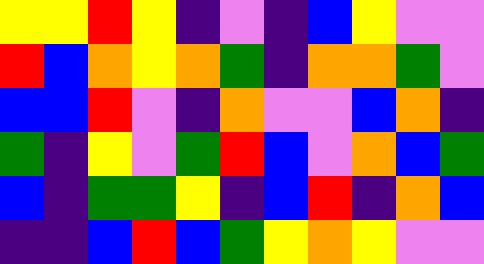[["yellow", "yellow", "red", "yellow", "indigo", "violet", "indigo", "blue", "yellow", "violet", "violet"], ["red", "blue", "orange", "yellow", "orange", "green", "indigo", "orange", "orange", "green", "violet"], ["blue", "blue", "red", "violet", "indigo", "orange", "violet", "violet", "blue", "orange", "indigo"], ["green", "indigo", "yellow", "violet", "green", "red", "blue", "violet", "orange", "blue", "green"], ["blue", "indigo", "green", "green", "yellow", "indigo", "blue", "red", "indigo", "orange", "blue"], ["indigo", "indigo", "blue", "red", "blue", "green", "yellow", "orange", "yellow", "violet", "violet"]]